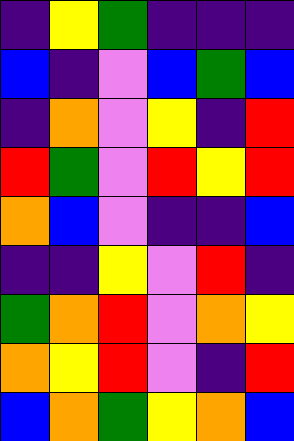[["indigo", "yellow", "green", "indigo", "indigo", "indigo"], ["blue", "indigo", "violet", "blue", "green", "blue"], ["indigo", "orange", "violet", "yellow", "indigo", "red"], ["red", "green", "violet", "red", "yellow", "red"], ["orange", "blue", "violet", "indigo", "indigo", "blue"], ["indigo", "indigo", "yellow", "violet", "red", "indigo"], ["green", "orange", "red", "violet", "orange", "yellow"], ["orange", "yellow", "red", "violet", "indigo", "red"], ["blue", "orange", "green", "yellow", "orange", "blue"]]